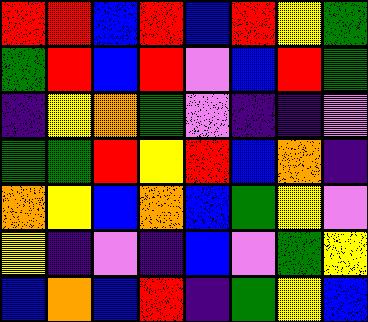[["red", "red", "blue", "red", "blue", "red", "yellow", "green"], ["green", "red", "blue", "red", "violet", "blue", "red", "green"], ["indigo", "yellow", "orange", "green", "violet", "indigo", "indigo", "violet"], ["green", "green", "red", "yellow", "red", "blue", "orange", "indigo"], ["orange", "yellow", "blue", "orange", "blue", "green", "yellow", "violet"], ["yellow", "indigo", "violet", "indigo", "blue", "violet", "green", "yellow"], ["blue", "orange", "blue", "red", "indigo", "green", "yellow", "blue"]]